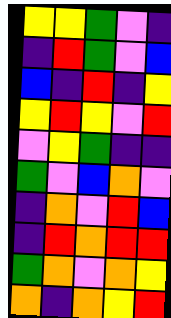[["yellow", "yellow", "green", "violet", "indigo"], ["indigo", "red", "green", "violet", "blue"], ["blue", "indigo", "red", "indigo", "yellow"], ["yellow", "red", "yellow", "violet", "red"], ["violet", "yellow", "green", "indigo", "indigo"], ["green", "violet", "blue", "orange", "violet"], ["indigo", "orange", "violet", "red", "blue"], ["indigo", "red", "orange", "red", "red"], ["green", "orange", "violet", "orange", "yellow"], ["orange", "indigo", "orange", "yellow", "red"]]